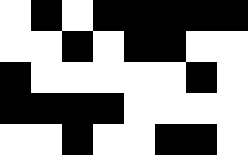[["white", "black", "white", "black", "black", "black", "black", "black"], ["white", "white", "black", "white", "black", "black", "white", "white"], ["black", "white", "white", "white", "white", "white", "black", "white"], ["black", "black", "black", "black", "white", "white", "white", "white"], ["white", "white", "black", "white", "white", "black", "black", "white"]]